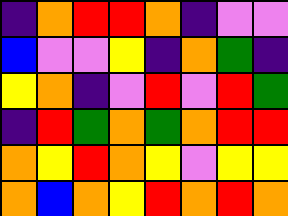[["indigo", "orange", "red", "red", "orange", "indigo", "violet", "violet"], ["blue", "violet", "violet", "yellow", "indigo", "orange", "green", "indigo"], ["yellow", "orange", "indigo", "violet", "red", "violet", "red", "green"], ["indigo", "red", "green", "orange", "green", "orange", "red", "red"], ["orange", "yellow", "red", "orange", "yellow", "violet", "yellow", "yellow"], ["orange", "blue", "orange", "yellow", "red", "orange", "red", "orange"]]